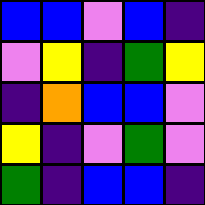[["blue", "blue", "violet", "blue", "indigo"], ["violet", "yellow", "indigo", "green", "yellow"], ["indigo", "orange", "blue", "blue", "violet"], ["yellow", "indigo", "violet", "green", "violet"], ["green", "indigo", "blue", "blue", "indigo"]]